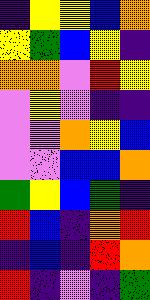[["indigo", "yellow", "yellow", "blue", "orange"], ["yellow", "green", "blue", "yellow", "indigo"], ["orange", "orange", "violet", "red", "yellow"], ["violet", "yellow", "violet", "indigo", "indigo"], ["violet", "violet", "orange", "yellow", "blue"], ["violet", "violet", "blue", "blue", "orange"], ["green", "yellow", "blue", "green", "indigo"], ["red", "blue", "indigo", "orange", "red"], ["indigo", "blue", "indigo", "red", "orange"], ["red", "indigo", "violet", "indigo", "green"]]